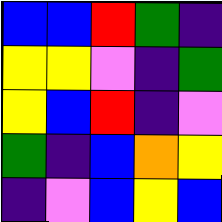[["blue", "blue", "red", "green", "indigo"], ["yellow", "yellow", "violet", "indigo", "green"], ["yellow", "blue", "red", "indigo", "violet"], ["green", "indigo", "blue", "orange", "yellow"], ["indigo", "violet", "blue", "yellow", "blue"]]